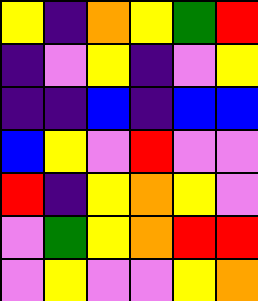[["yellow", "indigo", "orange", "yellow", "green", "red"], ["indigo", "violet", "yellow", "indigo", "violet", "yellow"], ["indigo", "indigo", "blue", "indigo", "blue", "blue"], ["blue", "yellow", "violet", "red", "violet", "violet"], ["red", "indigo", "yellow", "orange", "yellow", "violet"], ["violet", "green", "yellow", "orange", "red", "red"], ["violet", "yellow", "violet", "violet", "yellow", "orange"]]